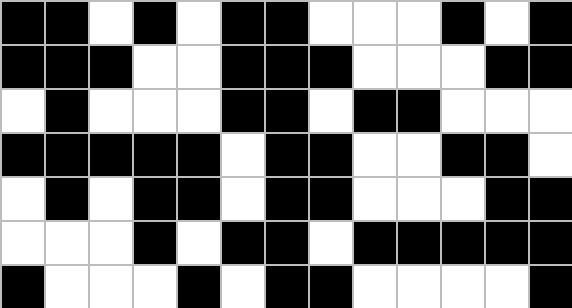[["black", "black", "white", "black", "white", "black", "black", "white", "white", "white", "black", "white", "black"], ["black", "black", "black", "white", "white", "black", "black", "black", "white", "white", "white", "black", "black"], ["white", "black", "white", "white", "white", "black", "black", "white", "black", "black", "white", "white", "white"], ["black", "black", "black", "black", "black", "white", "black", "black", "white", "white", "black", "black", "white"], ["white", "black", "white", "black", "black", "white", "black", "black", "white", "white", "white", "black", "black"], ["white", "white", "white", "black", "white", "black", "black", "white", "black", "black", "black", "black", "black"], ["black", "white", "white", "white", "black", "white", "black", "black", "white", "white", "white", "white", "black"]]